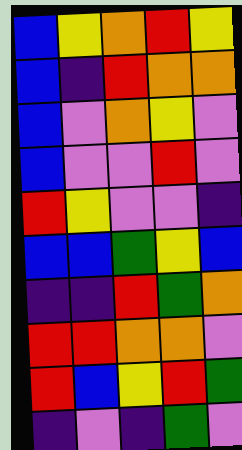[["blue", "yellow", "orange", "red", "yellow"], ["blue", "indigo", "red", "orange", "orange"], ["blue", "violet", "orange", "yellow", "violet"], ["blue", "violet", "violet", "red", "violet"], ["red", "yellow", "violet", "violet", "indigo"], ["blue", "blue", "green", "yellow", "blue"], ["indigo", "indigo", "red", "green", "orange"], ["red", "red", "orange", "orange", "violet"], ["red", "blue", "yellow", "red", "green"], ["indigo", "violet", "indigo", "green", "violet"]]